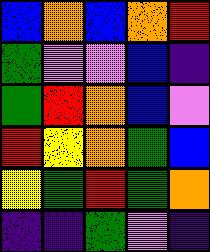[["blue", "orange", "blue", "orange", "red"], ["green", "violet", "violet", "blue", "indigo"], ["green", "red", "orange", "blue", "violet"], ["red", "yellow", "orange", "green", "blue"], ["yellow", "green", "red", "green", "orange"], ["indigo", "indigo", "green", "violet", "indigo"]]